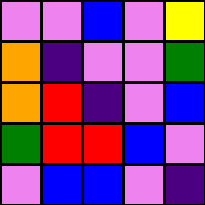[["violet", "violet", "blue", "violet", "yellow"], ["orange", "indigo", "violet", "violet", "green"], ["orange", "red", "indigo", "violet", "blue"], ["green", "red", "red", "blue", "violet"], ["violet", "blue", "blue", "violet", "indigo"]]